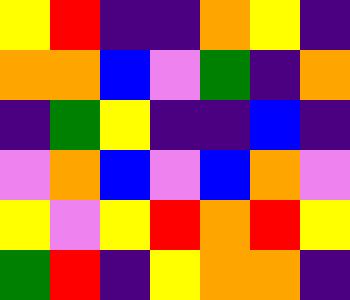[["yellow", "red", "indigo", "indigo", "orange", "yellow", "indigo"], ["orange", "orange", "blue", "violet", "green", "indigo", "orange"], ["indigo", "green", "yellow", "indigo", "indigo", "blue", "indigo"], ["violet", "orange", "blue", "violet", "blue", "orange", "violet"], ["yellow", "violet", "yellow", "red", "orange", "red", "yellow"], ["green", "red", "indigo", "yellow", "orange", "orange", "indigo"]]